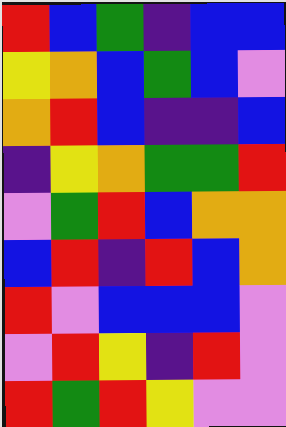[["red", "blue", "green", "indigo", "blue", "blue"], ["yellow", "orange", "blue", "green", "blue", "violet"], ["orange", "red", "blue", "indigo", "indigo", "blue"], ["indigo", "yellow", "orange", "green", "green", "red"], ["violet", "green", "red", "blue", "orange", "orange"], ["blue", "red", "indigo", "red", "blue", "orange"], ["red", "violet", "blue", "blue", "blue", "violet"], ["violet", "red", "yellow", "indigo", "red", "violet"], ["red", "green", "red", "yellow", "violet", "violet"]]